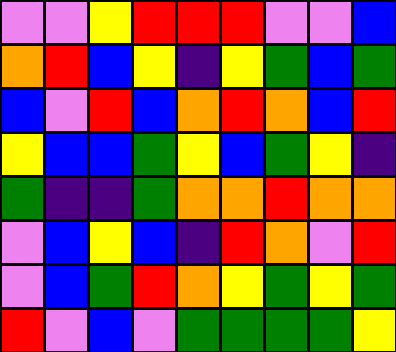[["violet", "violet", "yellow", "red", "red", "red", "violet", "violet", "blue"], ["orange", "red", "blue", "yellow", "indigo", "yellow", "green", "blue", "green"], ["blue", "violet", "red", "blue", "orange", "red", "orange", "blue", "red"], ["yellow", "blue", "blue", "green", "yellow", "blue", "green", "yellow", "indigo"], ["green", "indigo", "indigo", "green", "orange", "orange", "red", "orange", "orange"], ["violet", "blue", "yellow", "blue", "indigo", "red", "orange", "violet", "red"], ["violet", "blue", "green", "red", "orange", "yellow", "green", "yellow", "green"], ["red", "violet", "blue", "violet", "green", "green", "green", "green", "yellow"]]